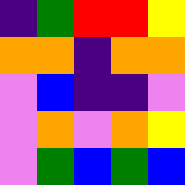[["indigo", "green", "red", "red", "yellow"], ["orange", "orange", "indigo", "orange", "orange"], ["violet", "blue", "indigo", "indigo", "violet"], ["violet", "orange", "violet", "orange", "yellow"], ["violet", "green", "blue", "green", "blue"]]